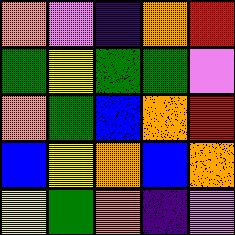[["orange", "violet", "indigo", "orange", "red"], ["green", "yellow", "green", "green", "violet"], ["orange", "green", "blue", "orange", "red"], ["blue", "yellow", "orange", "blue", "orange"], ["yellow", "green", "orange", "indigo", "violet"]]